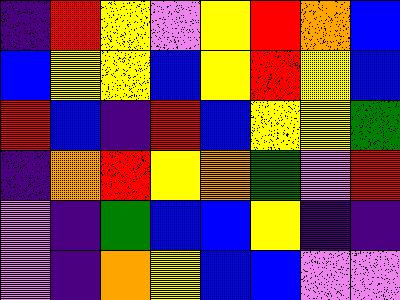[["indigo", "red", "yellow", "violet", "yellow", "red", "orange", "blue"], ["blue", "yellow", "yellow", "blue", "yellow", "red", "yellow", "blue"], ["red", "blue", "indigo", "red", "blue", "yellow", "yellow", "green"], ["indigo", "orange", "red", "yellow", "orange", "green", "violet", "red"], ["violet", "indigo", "green", "blue", "blue", "yellow", "indigo", "indigo"], ["violet", "indigo", "orange", "yellow", "blue", "blue", "violet", "violet"]]